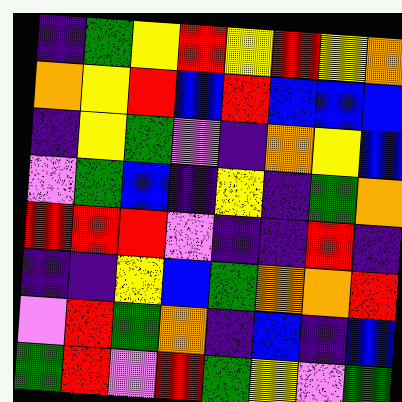[["indigo", "green", "yellow", "red", "yellow", "red", "yellow", "orange"], ["orange", "yellow", "red", "blue", "red", "blue", "blue", "blue"], ["indigo", "yellow", "green", "violet", "indigo", "orange", "yellow", "blue"], ["violet", "green", "blue", "indigo", "yellow", "indigo", "green", "orange"], ["red", "red", "red", "violet", "indigo", "indigo", "red", "indigo"], ["indigo", "indigo", "yellow", "blue", "green", "orange", "orange", "red"], ["violet", "red", "green", "orange", "indigo", "blue", "indigo", "blue"], ["green", "red", "violet", "red", "green", "yellow", "violet", "green"]]